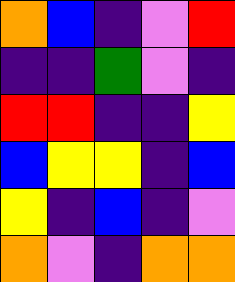[["orange", "blue", "indigo", "violet", "red"], ["indigo", "indigo", "green", "violet", "indigo"], ["red", "red", "indigo", "indigo", "yellow"], ["blue", "yellow", "yellow", "indigo", "blue"], ["yellow", "indigo", "blue", "indigo", "violet"], ["orange", "violet", "indigo", "orange", "orange"]]